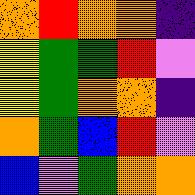[["orange", "red", "orange", "orange", "indigo"], ["yellow", "green", "green", "red", "violet"], ["yellow", "green", "orange", "orange", "indigo"], ["orange", "green", "blue", "red", "violet"], ["blue", "violet", "green", "orange", "orange"]]